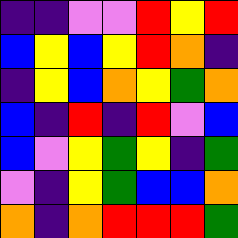[["indigo", "indigo", "violet", "violet", "red", "yellow", "red"], ["blue", "yellow", "blue", "yellow", "red", "orange", "indigo"], ["indigo", "yellow", "blue", "orange", "yellow", "green", "orange"], ["blue", "indigo", "red", "indigo", "red", "violet", "blue"], ["blue", "violet", "yellow", "green", "yellow", "indigo", "green"], ["violet", "indigo", "yellow", "green", "blue", "blue", "orange"], ["orange", "indigo", "orange", "red", "red", "red", "green"]]